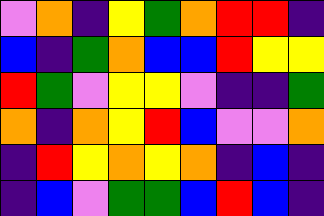[["violet", "orange", "indigo", "yellow", "green", "orange", "red", "red", "indigo"], ["blue", "indigo", "green", "orange", "blue", "blue", "red", "yellow", "yellow"], ["red", "green", "violet", "yellow", "yellow", "violet", "indigo", "indigo", "green"], ["orange", "indigo", "orange", "yellow", "red", "blue", "violet", "violet", "orange"], ["indigo", "red", "yellow", "orange", "yellow", "orange", "indigo", "blue", "indigo"], ["indigo", "blue", "violet", "green", "green", "blue", "red", "blue", "indigo"]]